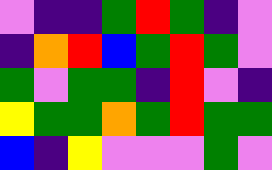[["violet", "indigo", "indigo", "green", "red", "green", "indigo", "violet"], ["indigo", "orange", "red", "blue", "green", "red", "green", "violet"], ["green", "violet", "green", "green", "indigo", "red", "violet", "indigo"], ["yellow", "green", "green", "orange", "green", "red", "green", "green"], ["blue", "indigo", "yellow", "violet", "violet", "violet", "green", "violet"]]